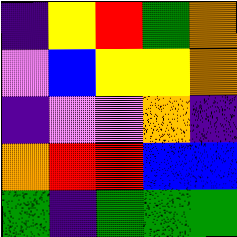[["indigo", "yellow", "red", "green", "orange"], ["violet", "blue", "yellow", "yellow", "orange"], ["indigo", "violet", "violet", "orange", "indigo"], ["orange", "red", "red", "blue", "blue"], ["green", "indigo", "green", "green", "green"]]